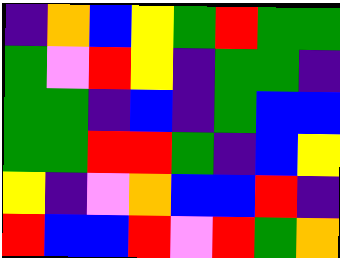[["indigo", "orange", "blue", "yellow", "green", "red", "green", "green"], ["green", "violet", "red", "yellow", "indigo", "green", "green", "indigo"], ["green", "green", "indigo", "blue", "indigo", "green", "blue", "blue"], ["green", "green", "red", "red", "green", "indigo", "blue", "yellow"], ["yellow", "indigo", "violet", "orange", "blue", "blue", "red", "indigo"], ["red", "blue", "blue", "red", "violet", "red", "green", "orange"]]